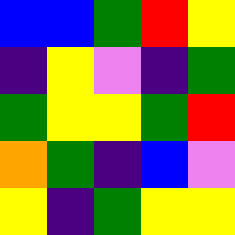[["blue", "blue", "green", "red", "yellow"], ["indigo", "yellow", "violet", "indigo", "green"], ["green", "yellow", "yellow", "green", "red"], ["orange", "green", "indigo", "blue", "violet"], ["yellow", "indigo", "green", "yellow", "yellow"]]